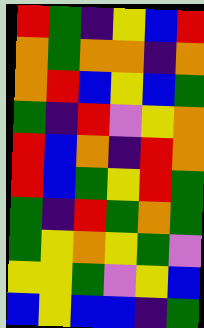[["red", "green", "indigo", "yellow", "blue", "red"], ["orange", "green", "orange", "orange", "indigo", "orange"], ["orange", "red", "blue", "yellow", "blue", "green"], ["green", "indigo", "red", "violet", "yellow", "orange"], ["red", "blue", "orange", "indigo", "red", "orange"], ["red", "blue", "green", "yellow", "red", "green"], ["green", "indigo", "red", "green", "orange", "green"], ["green", "yellow", "orange", "yellow", "green", "violet"], ["yellow", "yellow", "green", "violet", "yellow", "blue"], ["blue", "yellow", "blue", "blue", "indigo", "green"]]